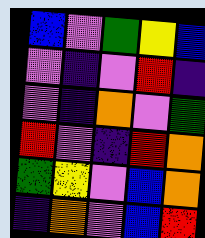[["blue", "violet", "green", "yellow", "blue"], ["violet", "indigo", "violet", "red", "indigo"], ["violet", "indigo", "orange", "violet", "green"], ["red", "violet", "indigo", "red", "orange"], ["green", "yellow", "violet", "blue", "orange"], ["indigo", "orange", "violet", "blue", "red"]]